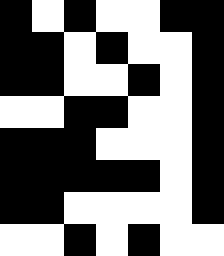[["black", "white", "black", "white", "white", "black", "black"], ["black", "black", "white", "black", "white", "white", "black"], ["black", "black", "white", "white", "black", "white", "black"], ["white", "white", "black", "black", "white", "white", "black"], ["black", "black", "black", "white", "white", "white", "black"], ["black", "black", "black", "black", "black", "white", "black"], ["black", "black", "white", "white", "white", "white", "black"], ["white", "white", "black", "white", "black", "white", "white"]]